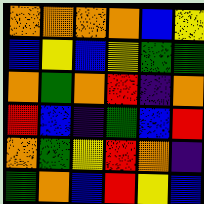[["orange", "orange", "orange", "orange", "blue", "yellow"], ["blue", "yellow", "blue", "yellow", "green", "green"], ["orange", "green", "orange", "red", "indigo", "orange"], ["red", "blue", "indigo", "green", "blue", "red"], ["orange", "green", "yellow", "red", "orange", "indigo"], ["green", "orange", "blue", "red", "yellow", "blue"]]